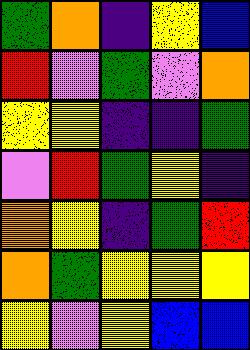[["green", "orange", "indigo", "yellow", "blue"], ["red", "violet", "green", "violet", "orange"], ["yellow", "yellow", "indigo", "indigo", "green"], ["violet", "red", "green", "yellow", "indigo"], ["orange", "yellow", "indigo", "green", "red"], ["orange", "green", "yellow", "yellow", "yellow"], ["yellow", "violet", "yellow", "blue", "blue"]]